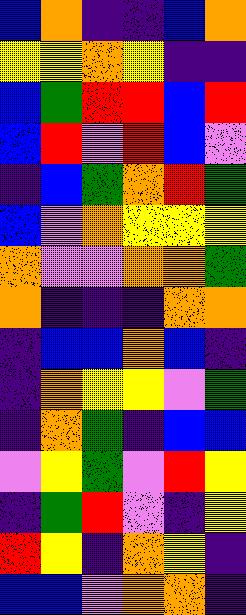[["blue", "orange", "indigo", "indigo", "blue", "orange"], ["yellow", "yellow", "orange", "yellow", "indigo", "indigo"], ["blue", "green", "red", "red", "blue", "red"], ["blue", "red", "violet", "red", "blue", "violet"], ["indigo", "blue", "green", "orange", "red", "green"], ["blue", "violet", "orange", "yellow", "yellow", "yellow"], ["orange", "violet", "violet", "orange", "orange", "green"], ["orange", "indigo", "indigo", "indigo", "orange", "orange"], ["indigo", "blue", "blue", "orange", "blue", "indigo"], ["indigo", "orange", "yellow", "yellow", "violet", "green"], ["indigo", "orange", "green", "indigo", "blue", "blue"], ["violet", "yellow", "green", "violet", "red", "yellow"], ["indigo", "green", "red", "violet", "indigo", "yellow"], ["red", "yellow", "indigo", "orange", "yellow", "indigo"], ["blue", "blue", "violet", "orange", "orange", "indigo"]]